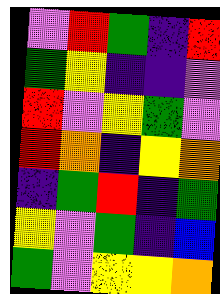[["violet", "red", "green", "indigo", "red"], ["green", "yellow", "indigo", "indigo", "violet"], ["red", "violet", "yellow", "green", "violet"], ["red", "orange", "indigo", "yellow", "orange"], ["indigo", "green", "red", "indigo", "green"], ["yellow", "violet", "green", "indigo", "blue"], ["green", "violet", "yellow", "yellow", "orange"]]